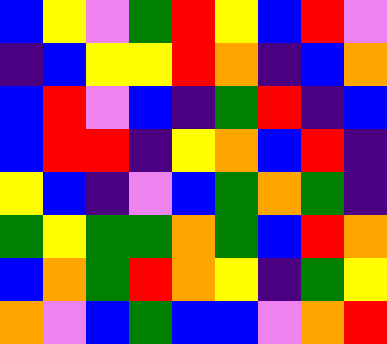[["blue", "yellow", "violet", "green", "red", "yellow", "blue", "red", "violet"], ["indigo", "blue", "yellow", "yellow", "red", "orange", "indigo", "blue", "orange"], ["blue", "red", "violet", "blue", "indigo", "green", "red", "indigo", "blue"], ["blue", "red", "red", "indigo", "yellow", "orange", "blue", "red", "indigo"], ["yellow", "blue", "indigo", "violet", "blue", "green", "orange", "green", "indigo"], ["green", "yellow", "green", "green", "orange", "green", "blue", "red", "orange"], ["blue", "orange", "green", "red", "orange", "yellow", "indigo", "green", "yellow"], ["orange", "violet", "blue", "green", "blue", "blue", "violet", "orange", "red"]]